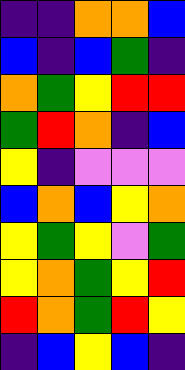[["indigo", "indigo", "orange", "orange", "blue"], ["blue", "indigo", "blue", "green", "indigo"], ["orange", "green", "yellow", "red", "red"], ["green", "red", "orange", "indigo", "blue"], ["yellow", "indigo", "violet", "violet", "violet"], ["blue", "orange", "blue", "yellow", "orange"], ["yellow", "green", "yellow", "violet", "green"], ["yellow", "orange", "green", "yellow", "red"], ["red", "orange", "green", "red", "yellow"], ["indigo", "blue", "yellow", "blue", "indigo"]]